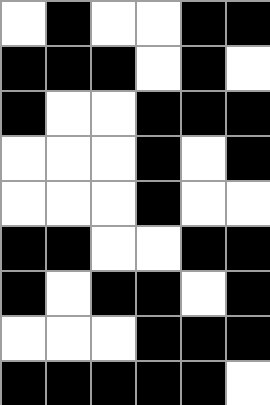[["white", "black", "white", "white", "black", "black"], ["black", "black", "black", "white", "black", "white"], ["black", "white", "white", "black", "black", "black"], ["white", "white", "white", "black", "white", "black"], ["white", "white", "white", "black", "white", "white"], ["black", "black", "white", "white", "black", "black"], ["black", "white", "black", "black", "white", "black"], ["white", "white", "white", "black", "black", "black"], ["black", "black", "black", "black", "black", "white"]]